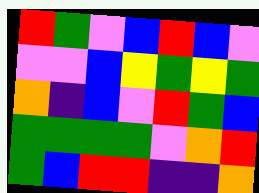[["red", "green", "violet", "blue", "red", "blue", "violet"], ["violet", "violet", "blue", "yellow", "green", "yellow", "green"], ["orange", "indigo", "blue", "violet", "red", "green", "blue"], ["green", "green", "green", "green", "violet", "orange", "red"], ["green", "blue", "red", "red", "indigo", "indigo", "orange"]]